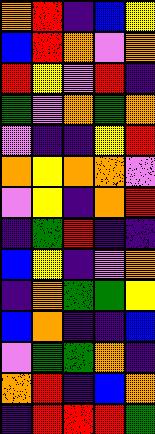[["orange", "red", "indigo", "blue", "yellow"], ["blue", "red", "orange", "violet", "orange"], ["red", "yellow", "violet", "red", "indigo"], ["green", "violet", "orange", "green", "orange"], ["violet", "indigo", "indigo", "yellow", "red"], ["orange", "yellow", "orange", "orange", "violet"], ["violet", "yellow", "indigo", "orange", "red"], ["indigo", "green", "red", "indigo", "indigo"], ["blue", "yellow", "indigo", "violet", "orange"], ["indigo", "orange", "green", "green", "yellow"], ["blue", "orange", "indigo", "indigo", "blue"], ["violet", "green", "green", "orange", "indigo"], ["orange", "red", "indigo", "blue", "orange"], ["indigo", "red", "red", "red", "green"]]